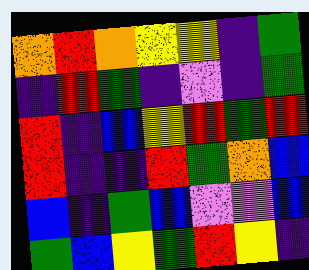[["orange", "red", "orange", "yellow", "yellow", "indigo", "green"], ["indigo", "red", "green", "indigo", "violet", "indigo", "green"], ["red", "indigo", "blue", "yellow", "red", "green", "red"], ["red", "indigo", "indigo", "red", "green", "orange", "blue"], ["blue", "indigo", "green", "blue", "violet", "violet", "blue"], ["green", "blue", "yellow", "green", "red", "yellow", "indigo"]]